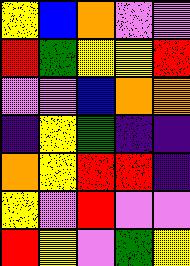[["yellow", "blue", "orange", "violet", "violet"], ["red", "green", "yellow", "yellow", "red"], ["violet", "violet", "blue", "orange", "orange"], ["indigo", "yellow", "green", "indigo", "indigo"], ["orange", "yellow", "red", "red", "indigo"], ["yellow", "violet", "red", "violet", "violet"], ["red", "yellow", "violet", "green", "yellow"]]